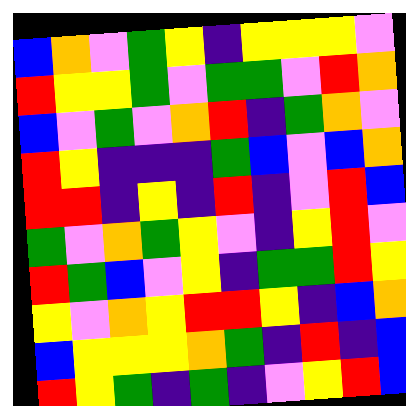[["blue", "orange", "violet", "green", "yellow", "indigo", "yellow", "yellow", "yellow", "violet"], ["red", "yellow", "yellow", "green", "violet", "green", "green", "violet", "red", "orange"], ["blue", "violet", "green", "violet", "orange", "red", "indigo", "green", "orange", "violet"], ["red", "yellow", "indigo", "indigo", "indigo", "green", "blue", "violet", "blue", "orange"], ["red", "red", "indigo", "yellow", "indigo", "red", "indigo", "violet", "red", "blue"], ["green", "violet", "orange", "green", "yellow", "violet", "indigo", "yellow", "red", "violet"], ["red", "green", "blue", "violet", "yellow", "indigo", "green", "green", "red", "yellow"], ["yellow", "violet", "orange", "yellow", "red", "red", "yellow", "indigo", "blue", "orange"], ["blue", "yellow", "yellow", "yellow", "orange", "green", "indigo", "red", "indigo", "blue"], ["red", "yellow", "green", "indigo", "green", "indigo", "violet", "yellow", "red", "blue"]]